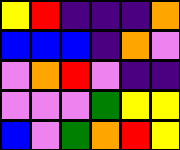[["yellow", "red", "indigo", "indigo", "indigo", "orange"], ["blue", "blue", "blue", "indigo", "orange", "violet"], ["violet", "orange", "red", "violet", "indigo", "indigo"], ["violet", "violet", "violet", "green", "yellow", "yellow"], ["blue", "violet", "green", "orange", "red", "yellow"]]